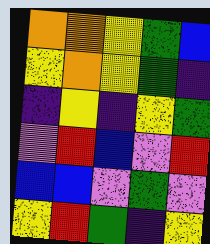[["orange", "orange", "yellow", "green", "blue"], ["yellow", "orange", "yellow", "green", "indigo"], ["indigo", "yellow", "indigo", "yellow", "green"], ["violet", "red", "blue", "violet", "red"], ["blue", "blue", "violet", "green", "violet"], ["yellow", "red", "green", "indigo", "yellow"]]